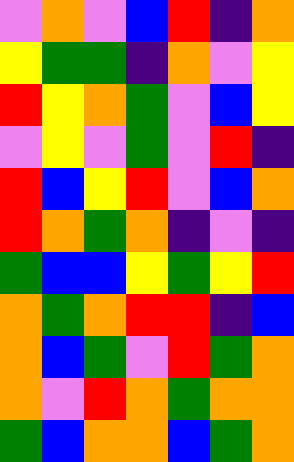[["violet", "orange", "violet", "blue", "red", "indigo", "orange"], ["yellow", "green", "green", "indigo", "orange", "violet", "yellow"], ["red", "yellow", "orange", "green", "violet", "blue", "yellow"], ["violet", "yellow", "violet", "green", "violet", "red", "indigo"], ["red", "blue", "yellow", "red", "violet", "blue", "orange"], ["red", "orange", "green", "orange", "indigo", "violet", "indigo"], ["green", "blue", "blue", "yellow", "green", "yellow", "red"], ["orange", "green", "orange", "red", "red", "indigo", "blue"], ["orange", "blue", "green", "violet", "red", "green", "orange"], ["orange", "violet", "red", "orange", "green", "orange", "orange"], ["green", "blue", "orange", "orange", "blue", "green", "orange"]]